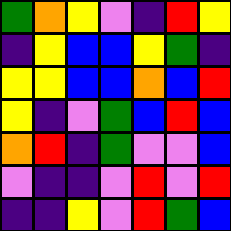[["green", "orange", "yellow", "violet", "indigo", "red", "yellow"], ["indigo", "yellow", "blue", "blue", "yellow", "green", "indigo"], ["yellow", "yellow", "blue", "blue", "orange", "blue", "red"], ["yellow", "indigo", "violet", "green", "blue", "red", "blue"], ["orange", "red", "indigo", "green", "violet", "violet", "blue"], ["violet", "indigo", "indigo", "violet", "red", "violet", "red"], ["indigo", "indigo", "yellow", "violet", "red", "green", "blue"]]